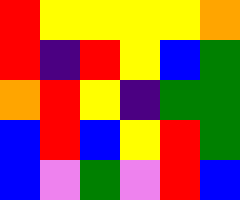[["red", "yellow", "yellow", "yellow", "yellow", "orange"], ["red", "indigo", "red", "yellow", "blue", "green"], ["orange", "red", "yellow", "indigo", "green", "green"], ["blue", "red", "blue", "yellow", "red", "green"], ["blue", "violet", "green", "violet", "red", "blue"]]